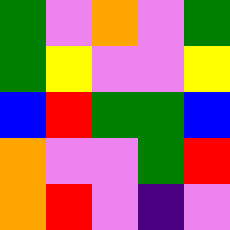[["green", "violet", "orange", "violet", "green"], ["green", "yellow", "violet", "violet", "yellow"], ["blue", "red", "green", "green", "blue"], ["orange", "violet", "violet", "green", "red"], ["orange", "red", "violet", "indigo", "violet"]]